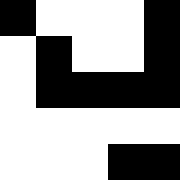[["black", "white", "white", "white", "black"], ["white", "black", "white", "white", "black"], ["white", "black", "black", "black", "black"], ["white", "white", "white", "white", "white"], ["white", "white", "white", "black", "black"]]